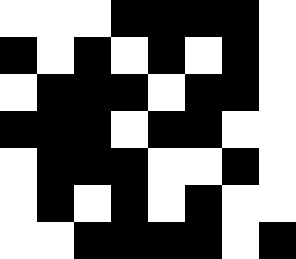[["white", "white", "white", "black", "black", "black", "black", "white"], ["black", "white", "black", "white", "black", "white", "black", "white"], ["white", "black", "black", "black", "white", "black", "black", "white"], ["black", "black", "black", "white", "black", "black", "white", "white"], ["white", "black", "black", "black", "white", "white", "black", "white"], ["white", "black", "white", "black", "white", "black", "white", "white"], ["white", "white", "black", "black", "black", "black", "white", "black"]]